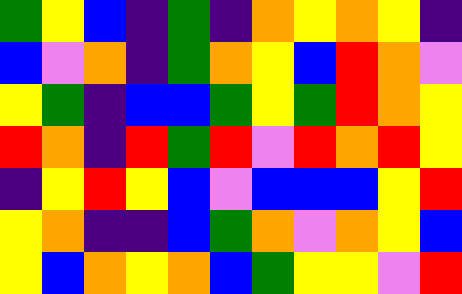[["green", "yellow", "blue", "indigo", "green", "indigo", "orange", "yellow", "orange", "yellow", "indigo"], ["blue", "violet", "orange", "indigo", "green", "orange", "yellow", "blue", "red", "orange", "violet"], ["yellow", "green", "indigo", "blue", "blue", "green", "yellow", "green", "red", "orange", "yellow"], ["red", "orange", "indigo", "red", "green", "red", "violet", "red", "orange", "red", "yellow"], ["indigo", "yellow", "red", "yellow", "blue", "violet", "blue", "blue", "blue", "yellow", "red"], ["yellow", "orange", "indigo", "indigo", "blue", "green", "orange", "violet", "orange", "yellow", "blue"], ["yellow", "blue", "orange", "yellow", "orange", "blue", "green", "yellow", "yellow", "violet", "red"]]